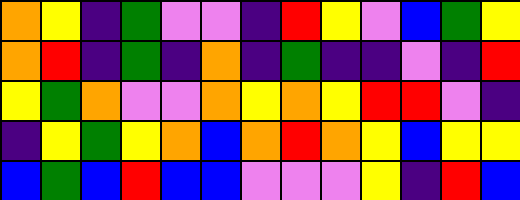[["orange", "yellow", "indigo", "green", "violet", "violet", "indigo", "red", "yellow", "violet", "blue", "green", "yellow"], ["orange", "red", "indigo", "green", "indigo", "orange", "indigo", "green", "indigo", "indigo", "violet", "indigo", "red"], ["yellow", "green", "orange", "violet", "violet", "orange", "yellow", "orange", "yellow", "red", "red", "violet", "indigo"], ["indigo", "yellow", "green", "yellow", "orange", "blue", "orange", "red", "orange", "yellow", "blue", "yellow", "yellow"], ["blue", "green", "blue", "red", "blue", "blue", "violet", "violet", "violet", "yellow", "indigo", "red", "blue"]]